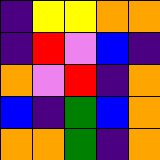[["indigo", "yellow", "yellow", "orange", "orange"], ["indigo", "red", "violet", "blue", "indigo"], ["orange", "violet", "red", "indigo", "orange"], ["blue", "indigo", "green", "blue", "orange"], ["orange", "orange", "green", "indigo", "orange"]]